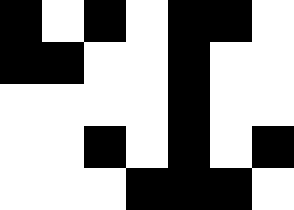[["black", "white", "black", "white", "black", "black", "white"], ["black", "black", "white", "white", "black", "white", "white"], ["white", "white", "white", "white", "black", "white", "white"], ["white", "white", "black", "white", "black", "white", "black"], ["white", "white", "white", "black", "black", "black", "white"]]